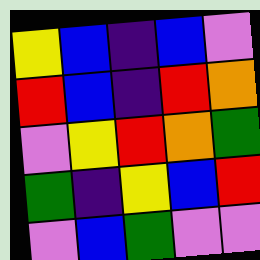[["yellow", "blue", "indigo", "blue", "violet"], ["red", "blue", "indigo", "red", "orange"], ["violet", "yellow", "red", "orange", "green"], ["green", "indigo", "yellow", "blue", "red"], ["violet", "blue", "green", "violet", "violet"]]